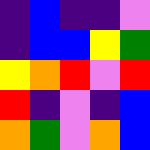[["indigo", "blue", "indigo", "indigo", "violet"], ["indigo", "blue", "blue", "yellow", "green"], ["yellow", "orange", "red", "violet", "red"], ["red", "indigo", "violet", "indigo", "blue"], ["orange", "green", "violet", "orange", "blue"]]